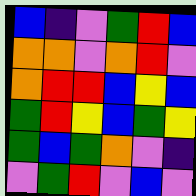[["blue", "indigo", "violet", "green", "red", "blue"], ["orange", "orange", "violet", "orange", "red", "violet"], ["orange", "red", "red", "blue", "yellow", "blue"], ["green", "red", "yellow", "blue", "green", "yellow"], ["green", "blue", "green", "orange", "violet", "indigo"], ["violet", "green", "red", "violet", "blue", "violet"]]